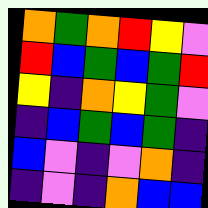[["orange", "green", "orange", "red", "yellow", "violet"], ["red", "blue", "green", "blue", "green", "red"], ["yellow", "indigo", "orange", "yellow", "green", "violet"], ["indigo", "blue", "green", "blue", "green", "indigo"], ["blue", "violet", "indigo", "violet", "orange", "indigo"], ["indigo", "violet", "indigo", "orange", "blue", "blue"]]